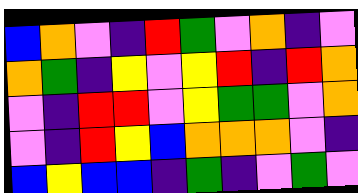[["blue", "orange", "violet", "indigo", "red", "green", "violet", "orange", "indigo", "violet"], ["orange", "green", "indigo", "yellow", "violet", "yellow", "red", "indigo", "red", "orange"], ["violet", "indigo", "red", "red", "violet", "yellow", "green", "green", "violet", "orange"], ["violet", "indigo", "red", "yellow", "blue", "orange", "orange", "orange", "violet", "indigo"], ["blue", "yellow", "blue", "blue", "indigo", "green", "indigo", "violet", "green", "violet"]]